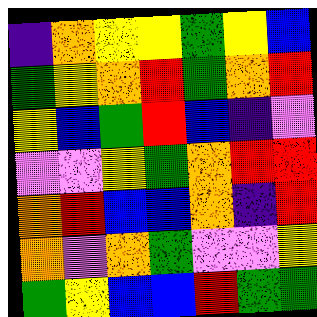[["indigo", "orange", "yellow", "yellow", "green", "yellow", "blue"], ["green", "yellow", "orange", "red", "green", "orange", "red"], ["yellow", "blue", "green", "red", "blue", "indigo", "violet"], ["violet", "violet", "yellow", "green", "orange", "red", "red"], ["orange", "red", "blue", "blue", "orange", "indigo", "red"], ["orange", "violet", "orange", "green", "violet", "violet", "yellow"], ["green", "yellow", "blue", "blue", "red", "green", "green"]]